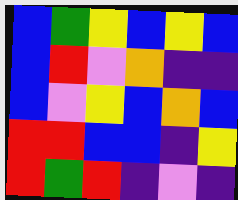[["blue", "green", "yellow", "blue", "yellow", "blue"], ["blue", "red", "violet", "orange", "indigo", "indigo"], ["blue", "violet", "yellow", "blue", "orange", "blue"], ["red", "red", "blue", "blue", "indigo", "yellow"], ["red", "green", "red", "indigo", "violet", "indigo"]]